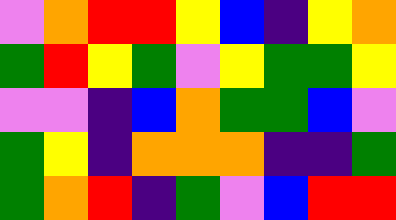[["violet", "orange", "red", "red", "yellow", "blue", "indigo", "yellow", "orange"], ["green", "red", "yellow", "green", "violet", "yellow", "green", "green", "yellow"], ["violet", "violet", "indigo", "blue", "orange", "green", "green", "blue", "violet"], ["green", "yellow", "indigo", "orange", "orange", "orange", "indigo", "indigo", "green"], ["green", "orange", "red", "indigo", "green", "violet", "blue", "red", "red"]]